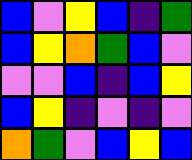[["blue", "violet", "yellow", "blue", "indigo", "green"], ["blue", "yellow", "orange", "green", "blue", "violet"], ["violet", "violet", "blue", "indigo", "blue", "yellow"], ["blue", "yellow", "indigo", "violet", "indigo", "violet"], ["orange", "green", "violet", "blue", "yellow", "blue"]]